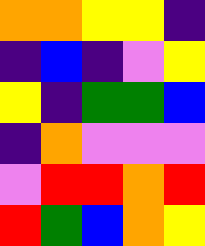[["orange", "orange", "yellow", "yellow", "indigo"], ["indigo", "blue", "indigo", "violet", "yellow"], ["yellow", "indigo", "green", "green", "blue"], ["indigo", "orange", "violet", "violet", "violet"], ["violet", "red", "red", "orange", "red"], ["red", "green", "blue", "orange", "yellow"]]